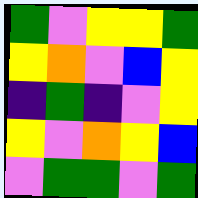[["green", "violet", "yellow", "yellow", "green"], ["yellow", "orange", "violet", "blue", "yellow"], ["indigo", "green", "indigo", "violet", "yellow"], ["yellow", "violet", "orange", "yellow", "blue"], ["violet", "green", "green", "violet", "green"]]